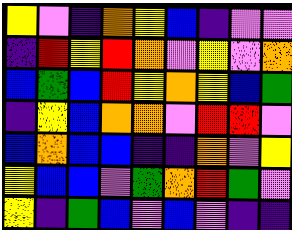[["yellow", "violet", "indigo", "orange", "yellow", "blue", "indigo", "violet", "violet"], ["indigo", "red", "yellow", "red", "orange", "violet", "yellow", "violet", "orange"], ["blue", "green", "blue", "red", "yellow", "orange", "yellow", "blue", "green"], ["indigo", "yellow", "blue", "orange", "orange", "violet", "red", "red", "violet"], ["blue", "orange", "blue", "blue", "indigo", "indigo", "orange", "violet", "yellow"], ["yellow", "blue", "blue", "violet", "green", "orange", "red", "green", "violet"], ["yellow", "indigo", "green", "blue", "violet", "blue", "violet", "indigo", "indigo"]]